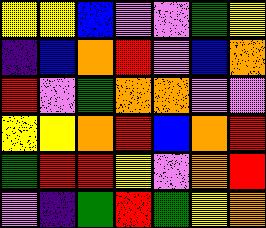[["yellow", "yellow", "blue", "violet", "violet", "green", "yellow"], ["indigo", "blue", "orange", "red", "violet", "blue", "orange"], ["red", "violet", "green", "orange", "orange", "violet", "violet"], ["yellow", "yellow", "orange", "red", "blue", "orange", "red"], ["green", "red", "red", "yellow", "violet", "orange", "red"], ["violet", "indigo", "green", "red", "green", "yellow", "orange"]]